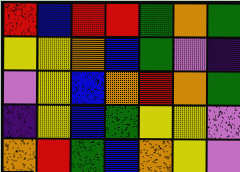[["red", "blue", "red", "red", "green", "orange", "green"], ["yellow", "yellow", "orange", "blue", "green", "violet", "indigo"], ["violet", "yellow", "blue", "orange", "red", "orange", "green"], ["indigo", "yellow", "blue", "green", "yellow", "yellow", "violet"], ["orange", "red", "green", "blue", "orange", "yellow", "violet"]]